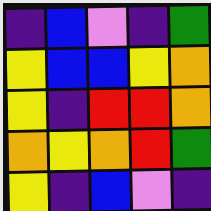[["indigo", "blue", "violet", "indigo", "green"], ["yellow", "blue", "blue", "yellow", "orange"], ["yellow", "indigo", "red", "red", "orange"], ["orange", "yellow", "orange", "red", "green"], ["yellow", "indigo", "blue", "violet", "indigo"]]